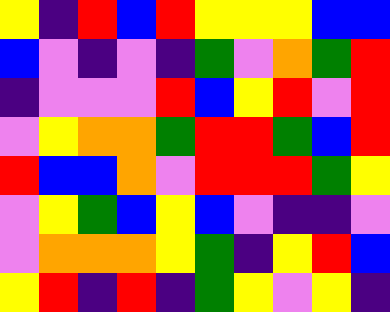[["yellow", "indigo", "red", "blue", "red", "yellow", "yellow", "yellow", "blue", "blue"], ["blue", "violet", "indigo", "violet", "indigo", "green", "violet", "orange", "green", "red"], ["indigo", "violet", "violet", "violet", "red", "blue", "yellow", "red", "violet", "red"], ["violet", "yellow", "orange", "orange", "green", "red", "red", "green", "blue", "red"], ["red", "blue", "blue", "orange", "violet", "red", "red", "red", "green", "yellow"], ["violet", "yellow", "green", "blue", "yellow", "blue", "violet", "indigo", "indigo", "violet"], ["violet", "orange", "orange", "orange", "yellow", "green", "indigo", "yellow", "red", "blue"], ["yellow", "red", "indigo", "red", "indigo", "green", "yellow", "violet", "yellow", "indigo"]]